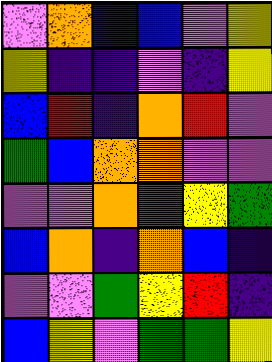[["violet", "orange", "blue", "blue", "violet", "yellow"], ["yellow", "indigo", "indigo", "violet", "indigo", "yellow"], ["blue", "red", "indigo", "orange", "red", "violet"], ["green", "blue", "orange", "orange", "violet", "violet"], ["violet", "violet", "orange", "green", "yellow", "green"], ["blue", "orange", "indigo", "orange", "blue", "indigo"], ["violet", "violet", "green", "yellow", "red", "indigo"], ["blue", "yellow", "violet", "green", "green", "yellow"]]